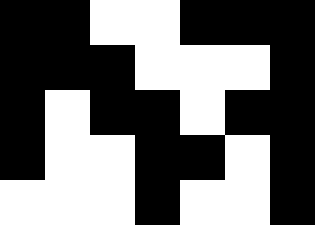[["black", "black", "white", "white", "black", "black", "black"], ["black", "black", "black", "white", "white", "white", "black"], ["black", "white", "black", "black", "white", "black", "black"], ["black", "white", "white", "black", "black", "white", "black"], ["white", "white", "white", "black", "white", "white", "black"]]